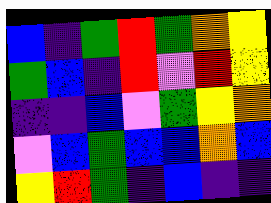[["blue", "indigo", "green", "red", "green", "orange", "yellow"], ["green", "blue", "indigo", "red", "violet", "red", "yellow"], ["indigo", "indigo", "blue", "violet", "green", "yellow", "orange"], ["violet", "blue", "green", "blue", "blue", "orange", "blue"], ["yellow", "red", "green", "indigo", "blue", "indigo", "indigo"]]